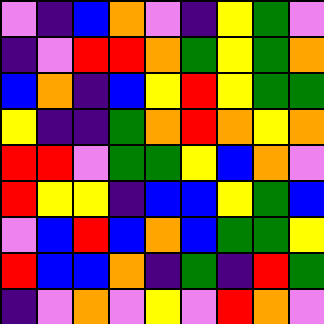[["violet", "indigo", "blue", "orange", "violet", "indigo", "yellow", "green", "violet"], ["indigo", "violet", "red", "red", "orange", "green", "yellow", "green", "orange"], ["blue", "orange", "indigo", "blue", "yellow", "red", "yellow", "green", "green"], ["yellow", "indigo", "indigo", "green", "orange", "red", "orange", "yellow", "orange"], ["red", "red", "violet", "green", "green", "yellow", "blue", "orange", "violet"], ["red", "yellow", "yellow", "indigo", "blue", "blue", "yellow", "green", "blue"], ["violet", "blue", "red", "blue", "orange", "blue", "green", "green", "yellow"], ["red", "blue", "blue", "orange", "indigo", "green", "indigo", "red", "green"], ["indigo", "violet", "orange", "violet", "yellow", "violet", "red", "orange", "violet"]]